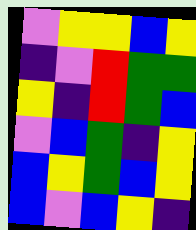[["violet", "yellow", "yellow", "blue", "yellow"], ["indigo", "violet", "red", "green", "green"], ["yellow", "indigo", "red", "green", "blue"], ["violet", "blue", "green", "indigo", "yellow"], ["blue", "yellow", "green", "blue", "yellow"], ["blue", "violet", "blue", "yellow", "indigo"]]